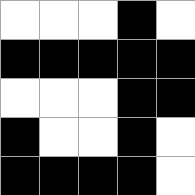[["white", "white", "white", "black", "white"], ["black", "black", "black", "black", "black"], ["white", "white", "white", "black", "black"], ["black", "white", "white", "black", "white"], ["black", "black", "black", "black", "white"]]